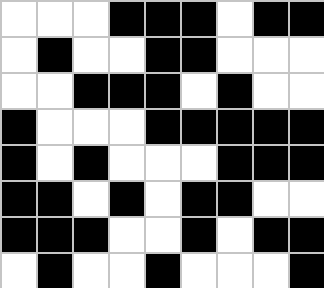[["white", "white", "white", "black", "black", "black", "white", "black", "black"], ["white", "black", "white", "white", "black", "black", "white", "white", "white"], ["white", "white", "black", "black", "black", "white", "black", "white", "white"], ["black", "white", "white", "white", "black", "black", "black", "black", "black"], ["black", "white", "black", "white", "white", "white", "black", "black", "black"], ["black", "black", "white", "black", "white", "black", "black", "white", "white"], ["black", "black", "black", "white", "white", "black", "white", "black", "black"], ["white", "black", "white", "white", "black", "white", "white", "white", "black"]]